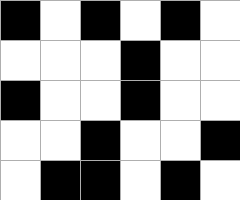[["black", "white", "black", "white", "black", "white"], ["white", "white", "white", "black", "white", "white"], ["black", "white", "white", "black", "white", "white"], ["white", "white", "black", "white", "white", "black"], ["white", "black", "black", "white", "black", "white"]]